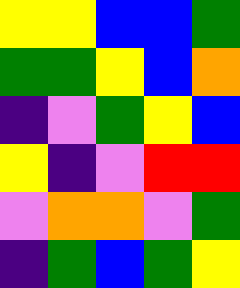[["yellow", "yellow", "blue", "blue", "green"], ["green", "green", "yellow", "blue", "orange"], ["indigo", "violet", "green", "yellow", "blue"], ["yellow", "indigo", "violet", "red", "red"], ["violet", "orange", "orange", "violet", "green"], ["indigo", "green", "blue", "green", "yellow"]]